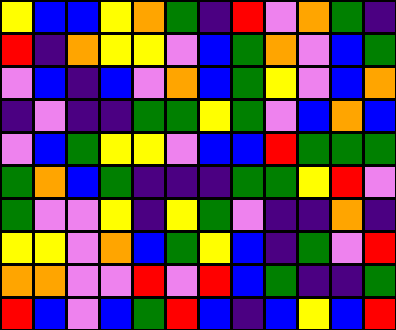[["yellow", "blue", "blue", "yellow", "orange", "green", "indigo", "red", "violet", "orange", "green", "indigo"], ["red", "indigo", "orange", "yellow", "yellow", "violet", "blue", "green", "orange", "violet", "blue", "green"], ["violet", "blue", "indigo", "blue", "violet", "orange", "blue", "green", "yellow", "violet", "blue", "orange"], ["indigo", "violet", "indigo", "indigo", "green", "green", "yellow", "green", "violet", "blue", "orange", "blue"], ["violet", "blue", "green", "yellow", "yellow", "violet", "blue", "blue", "red", "green", "green", "green"], ["green", "orange", "blue", "green", "indigo", "indigo", "indigo", "green", "green", "yellow", "red", "violet"], ["green", "violet", "violet", "yellow", "indigo", "yellow", "green", "violet", "indigo", "indigo", "orange", "indigo"], ["yellow", "yellow", "violet", "orange", "blue", "green", "yellow", "blue", "indigo", "green", "violet", "red"], ["orange", "orange", "violet", "violet", "red", "violet", "red", "blue", "green", "indigo", "indigo", "green"], ["red", "blue", "violet", "blue", "green", "red", "blue", "indigo", "blue", "yellow", "blue", "red"]]